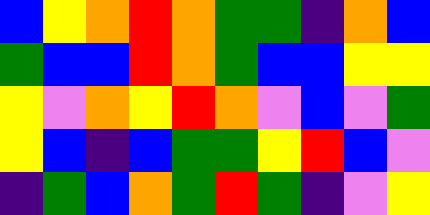[["blue", "yellow", "orange", "red", "orange", "green", "green", "indigo", "orange", "blue"], ["green", "blue", "blue", "red", "orange", "green", "blue", "blue", "yellow", "yellow"], ["yellow", "violet", "orange", "yellow", "red", "orange", "violet", "blue", "violet", "green"], ["yellow", "blue", "indigo", "blue", "green", "green", "yellow", "red", "blue", "violet"], ["indigo", "green", "blue", "orange", "green", "red", "green", "indigo", "violet", "yellow"]]